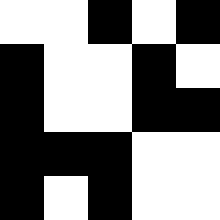[["white", "white", "black", "white", "black"], ["black", "white", "white", "black", "white"], ["black", "white", "white", "black", "black"], ["black", "black", "black", "white", "white"], ["black", "white", "black", "white", "white"]]